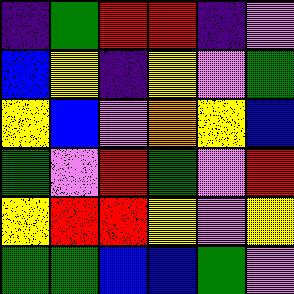[["indigo", "green", "red", "red", "indigo", "violet"], ["blue", "yellow", "indigo", "yellow", "violet", "green"], ["yellow", "blue", "violet", "orange", "yellow", "blue"], ["green", "violet", "red", "green", "violet", "red"], ["yellow", "red", "red", "yellow", "violet", "yellow"], ["green", "green", "blue", "blue", "green", "violet"]]